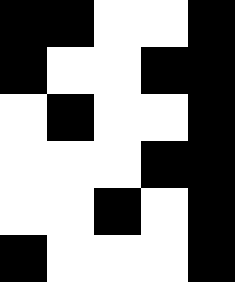[["black", "black", "white", "white", "black"], ["black", "white", "white", "black", "black"], ["white", "black", "white", "white", "black"], ["white", "white", "white", "black", "black"], ["white", "white", "black", "white", "black"], ["black", "white", "white", "white", "black"]]